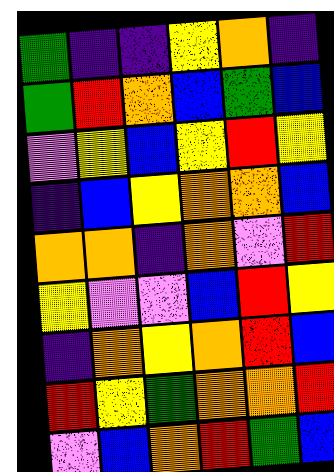[["green", "indigo", "indigo", "yellow", "orange", "indigo"], ["green", "red", "orange", "blue", "green", "blue"], ["violet", "yellow", "blue", "yellow", "red", "yellow"], ["indigo", "blue", "yellow", "orange", "orange", "blue"], ["orange", "orange", "indigo", "orange", "violet", "red"], ["yellow", "violet", "violet", "blue", "red", "yellow"], ["indigo", "orange", "yellow", "orange", "red", "blue"], ["red", "yellow", "green", "orange", "orange", "red"], ["violet", "blue", "orange", "red", "green", "blue"]]